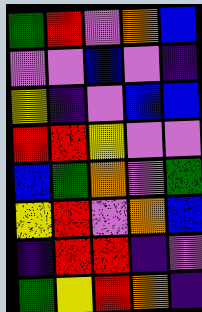[["green", "red", "violet", "orange", "blue"], ["violet", "violet", "blue", "violet", "indigo"], ["yellow", "indigo", "violet", "blue", "blue"], ["red", "red", "yellow", "violet", "violet"], ["blue", "green", "orange", "violet", "green"], ["yellow", "red", "violet", "orange", "blue"], ["indigo", "red", "red", "indigo", "violet"], ["green", "yellow", "red", "orange", "indigo"]]